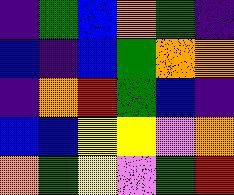[["indigo", "green", "blue", "orange", "green", "indigo"], ["blue", "indigo", "blue", "green", "orange", "orange"], ["indigo", "orange", "red", "green", "blue", "indigo"], ["blue", "blue", "yellow", "yellow", "violet", "orange"], ["orange", "green", "yellow", "violet", "green", "red"]]